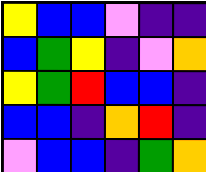[["yellow", "blue", "blue", "violet", "indigo", "indigo"], ["blue", "green", "yellow", "indigo", "violet", "orange"], ["yellow", "green", "red", "blue", "blue", "indigo"], ["blue", "blue", "indigo", "orange", "red", "indigo"], ["violet", "blue", "blue", "indigo", "green", "orange"]]